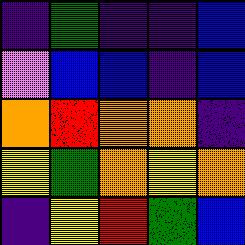[["indigo", "green", "indigo", "indigo", "blue"], ["violet", "blue", "blue", "indigo", "blue"], ["orange", "red", "orange", "orange", "indigo"], ["yellow", "green", "orange", "yellow", "orange"], ["indigo", "yellow", "red", "green", "blue"]]